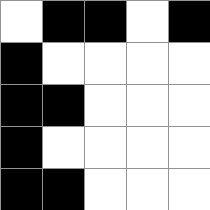[["white", "black", "black", "white", "black"], ["black", "white", "white", "white", "white"], ["black", "black", "white", "white", "white"], ["black", "white", "white", "white", "white"], ["black", "black", "white", "white", "white"]]